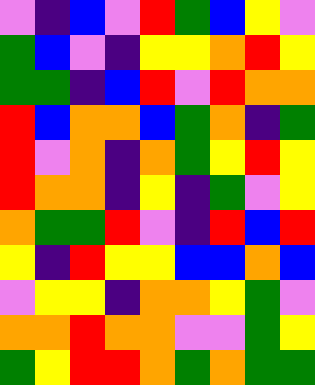[["violet", "indigo", "blue", "violet", "red", "green", "blue", "yellow", "violet"], ["green", "blue", "violet", "indigo", "yellow", "yellow", "orange", "red", "yellow"], ["green", "green", "indigo", "blue", "red", "violet", "red", "orange", "orange"], ["red", "blue", "orange", "orange", "blue", "green", "orange", "indigo", "green"], ["red", "violet", "orange", "indigo", "orange", "green", "yellow", "red", "yellow"], ["red", "orange", "orange", "indigo", "yellow", "indigo", "green", "violet", "yellow"], ["orange", "green", "green", "red", "violet", "indigo", "red", "blue", "red"], ["yellow", "indigo", "red", "yellow", "yellow", "blue", "blue", "orange", "blue"], ["violet", "yellow", "yellow", "indigo", "orange", "orange", "yellow", "green", "violet"], ["orange", "orange", "red", "orange", "orange", "violet", "violet", "green", "yellow"], ["green", "yellow", "red", "red", "orange", "green", "orange", "green", "green"]]